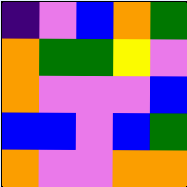[["indigo", "violet", "blue", "orange", "green"], ["orange", "green", "green", "yellow", "violet"], ["orange", "violet", "violet", "violet", "blue"], ["blue", "blue", "violet", "blue", "green"], ["orange", "violet", "violet", "orange", "orange"]]